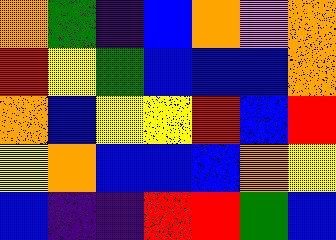[["orange", "green", "indigo", "blue", "orange", "violet", "orange"], ["red", "yellow", "green", "blue", "blue", "blue", "orange"], ["orange", "blue", "yellow", "yellow", "red", "blue", "red"], ["yellow", "orange", "blue", "blue", "blue", "orange", "yellow"], ["blue", "indigo", "indigo", "red", "red", "green", "blue"]]